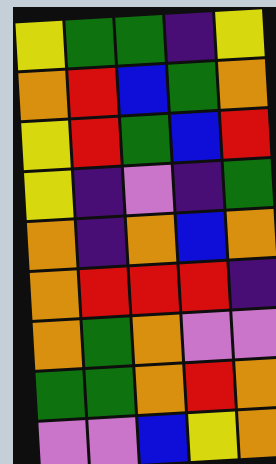[["yellow", "green", "green", "indigo", "yellow"], ["orange", "red", "blue", "green", "orange"], ["yellow", "red", "green", "blue", "red"], ["yellow", "indigo", "violet", "indigo", "green"], ["orange", "indigo", "orange", "blue", "orange"], ["orange", "red", "red", "red", "indigo"], ["orange", "green", "orange", "violet", "violet"], ["green", "green", "orange", "red", "orange"], ["violet", "violet", "blue", "yellow", "orange"]]